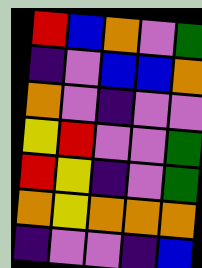[["red", "blue", "orange", "violet", "green"], ["indigo", "violet", "blue", "blue", "orange"], ["orange", "violet", "indigo", "violet", "violet"], ["yellow", "red", "violet", "violet", "green"], ["red", "yellow", "indigo", "violet", "green"], ["orange", "yellow", "orange", "orange", "orange"], ["indigo", "violet", "violet", "indigo", "blue"]]